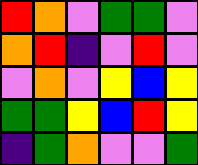[["red", "orange", "violet", "green", "green", "violet"], ["orange", "red", "indigo", "violet", "red", "violet"], ["violet", "orange", "violet", "yellow", "blue", "yellow"], ["green", "green", "yellow", "blue", "red", "yellow"], ["indigo", "green", "orange", "violet", "violet", "green"]]